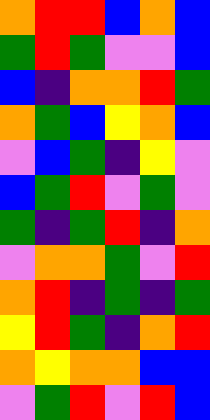[["orange", "red", "red", "blue", "orange", "blue"], ["green", "red", "green", "violet", "violet", "blue"], ["blue", "indigo", "orange", "orange", "red", "green"], ["orange", "green", "blue", "yellow", "orange", "blue"], ["violet", "blue", "green", "indigo", "yellow", "violet"], ["blue", "green", "red", "violet", "green", "violet"], ["green", "indigo", "green", "red", "indigo", "orange"], ["violet", "orange", "orange", "green", "violet", "red"], ["orange", "red", "indigo", "green", "indigo", "green"], ["yellow", "red", "green", "indigo", "orange", "red"], ["orange", "yellow", "orange", "orange", "blue", "blue"], ["violet", "green", "red", "violet", "red", "blue"]]